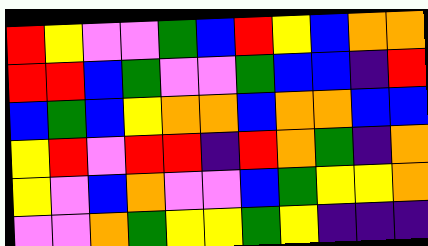[["red", "yellow", "violet", "violet", "green", "blue", "red", "yellow", "blue", "orange", "orange"], ["red", "red", "blue", "green", "violet", "violet", "green", "blue", "blue", "indigo", "red"], ["blue", "green", "blue", "yellow", "orange", "orange", "blue", "orange", "orange", "blue", "blue"], ["yellow", "red", "violet", "red", "red", "indigo", "red", "orange", "green", "indigo", "orange"], ["yellow", "violet", "blue", "orange", "violet", "violet", "blue", "green", "yellow", "yellow", "orange"], ["violet", "violet", "orange", "green", "yellow", "yellow", "green", "yellow", "indigo", "indigo", "indigo"]]